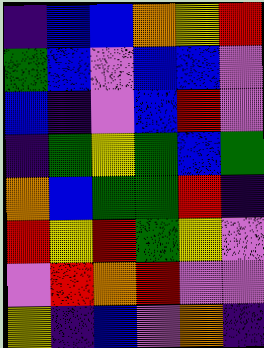[["indigo", "blue", "blue", "orange", "yellow", "red"], ["green", "blue", "violet", "blue", "blue", "violet"], ["blue", "indigo", "violet", "blue", "red", "violet"], ["indigo", "green", "yellow", "green", "blue", "green"], ["orange", "blue", "green", "green", "red", "indigo"], ["red", "yellow", "red", "green", "yellow", "violet"], ["violet", "red", "orange", "red", "violet", "violet"], ["yellow", "indigo", "blue", "violet", "orange", "indigo"]]